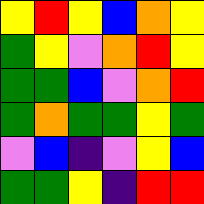[["yellow", "red", "yellow", "blue", "orange", "yellow"], ["green", "yellow", "violet", "orange", "red", "yellow"], ["green", "green", "blue", "violet", "orange", "red"], ["green", "orange", "green", "green", "yellow", "green"], ["violet", "blue", "indigo", "violet", "yellow", "blue"], ["green", "green", "yellow", "indigo", "red", "red"]]